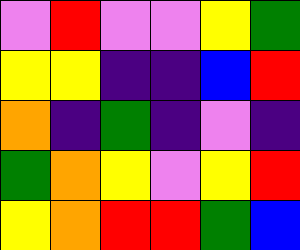[["violet", "red", "violet", "violet", "yellow", "green"], ["yellow", "yellow", "indigo", "indigo", "blue", "red"], ["orange", "indigo", "green", "indigo", "violet", "indigo"], ["green", "orange", "yellow", "violet", "yellow", "red"], ["yellow", "orange", "red", "red", "green", "blue"]]